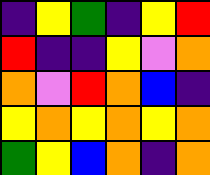[["indigo", "yellow", "green", "indigo", "yellow", "red"], ["red", "indigo", "indigo", "yellow", "violet", "orange"], ["orange", "violet", "red", "orange", "blue", "indigo"], ["yellow", "orange", "yellow", "orange", "yellow", "orange"], ["green", "yellow", "blue", "orange", "indigo", "orange"]]